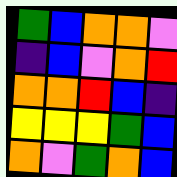[["green", "blue", "orange", "orange", "violet"], ["indigo", "blue", "violet", "orange", "red"], ["orange", "orange", "red", "blue", "indigo"], ["yellow", "yellow", "yellow", "green", "blue"], ["orange", "violet", "green", "orange", "blue"]]